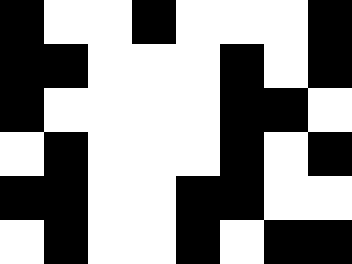[["black", "white", "white", "black", "white", "white", "white", "black"], ["black", "black", "white", "white", "white", "black", "white", "black"], ["black", "white", "white", "white", "white", "black", "black", "white"], ["white", "black", "white", "white", "white", "black", "white", "black"], ["black", "black", "white", "white", "black", "black", "white", "white"], ["white", "black", "white", "white", "black", "white", "black", "black"]]